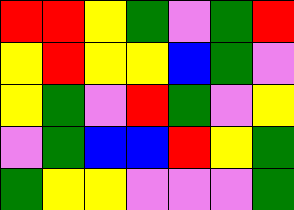[["red", "red", "yellow", "green", "violet", "green", "red"], ["yellow", "red", "yellow", "yellow", "blue", "green", "violet"], ["yellow", "green", "violet", "red", "green", "violet", "yellow"], ["violet", "green", "blue", "blue", "red", "yellow", "green"], ["green", "yellow", "yellow", "violet", "violet", "violet", "green"]]